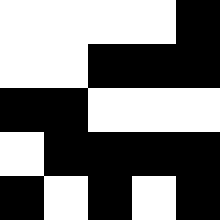[["white", "white", "white", "white", "black"], ["white", "white", "black", "black", "black"], ["black", "black", "white", "white", "white"], ["white", "black", "black", "black", "black"], ["black", "white", "black", "white", "black"]]